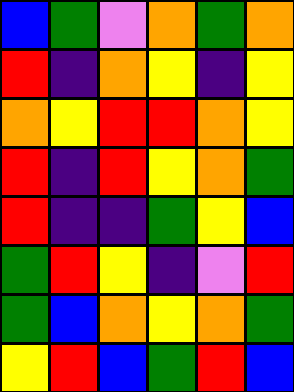[["blue", "green", "violet", "orange", "green", "orange"], ["red", "indigo", "orange", "yellow", "indigo", "yellow"], ["orange", "yellow", "red", "red", "orange", "yellow"], ["red", "indigo", "red", "yellow", "orange", "green"], ["red", "indigo", "indigo", "green", "yellow", "blue"], ["green", "red", "yellow", "indigo", "violet", "red"], ["green", "blue", "orange", "yellow", "orange", "green"], ["yellow", "red", "blue", "green", "red", "blue"]]